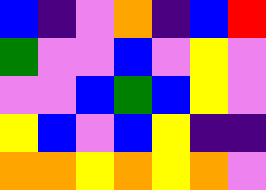[["blue", "indigo", "violet", "orange", "indigo", "blue", "red"], ["green", "violet", "violet", "blue", "violet", "yellow", "violet"], ["violet", "violet", "blue", "green", "blue", "yellow", "violet"], ["yellow", "blue", "violet", "blue", "yellow", "indigo", "indigo"], ["orange", "orange", "yellow", "orange", "yellow", "orange", "violet"]]